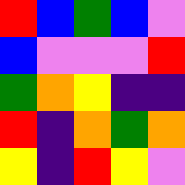[["red", "blue", "green", "blue", "violet"], ["blue", "violet", "violet", "violet", "red"], ["green", "orange", "yellow", "indigo", "indigo"], ["red", "indigo", "orange", "green", "orange"], ["yellow", "indigo", "red", "yellow", "violet"]]